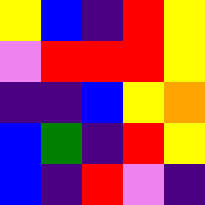[["yellow", "blue", "indigo", "red", "yellow"], ["violet", "red", "red", "red", "yellow"], ["indigo", "indigo", "blue", "yellow", "orange"], ["blue", "green", "indigo", "red", "yellow"], ["blue", "indigo", "red", "violet", "indigo"]]